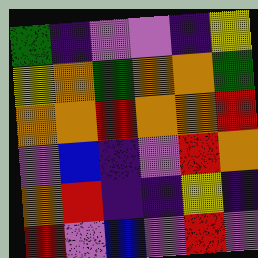[["green", "indigo", "violet", "violet", "indigo", "yellow"], ["yellow", "orange", "green", "orange", "orange", "green"], ["orange", "orange", "red", "orange", "orange", "red"], ["violet", "blue", "indigo", "violet", "red", "orange"], ["orange", "red", "indigo", "indigo", "yellow", "indigo"], ["red", "violet", "blue", "violet", "red", "violet"]]